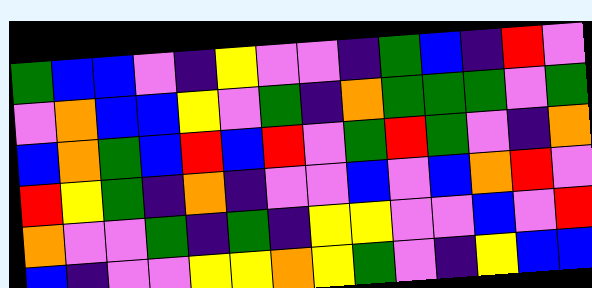[["green", "blue", "blue", "violet", "indigo", "yellow", "violet", "violet", "indigo", "green", "blue", "indigo", "red", "violet"], ["violet", "orange", "blue", "blue", "yellow", "violet", "green", "indigo", "orange", "green", "green", "green", "violet", "green"], ["blue", "orange", "green", "blue", "red", "blue", "red", "violet", "green", "red", "green", "violet", "indigo", "orange"], ["red", "yellow", "green", "indigo", "orange", "indigo", "violet", "violet", "blue", "violet", "blue", "orange", "red", "violet"], ["orange", "violet", "violet", "green", "indigo", "green", "indigo", "yellow", "yellow", "violet", "violet", "blue", "violet", "red"], ["blue", "indigo", "violet", "violet", "yellow", "yellow", "orange", "yellow", "green", "violet", "indigo", "yellow", "blue", "blue"]]